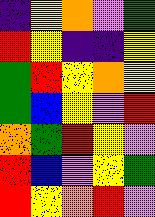[["indigo", "yellow", "orange", "violet", "green"], ["red", "yellow", "indigo", "indigo", "yellow"], ["green", "red", "yellow", "orange", "yellow"], ["green", "blue", "yellow", "violet", "red"], ["orange", "green", "red", "yellow", "violet"], ["red", "blue", "violet", "yellow", "green"], ["red", "yellow", "orange", "red", "violet"]]